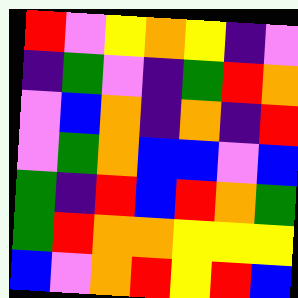[["red", "violet", "yellow", "orange", "yellow", "indigo", "violet"], ["indigo", "green", "violet", "indigo", "green", "red", "orange"], ["violet", "blue", "orange", "indigo", "orange", "indigo", "red"], ["violet", "green", "orange", "blue", "blue", "violet", "blue"], ["green", "indigo", "red", "blue", "red", "orange", "green"], ["green", "red", "orange", "orange", "yellow", "yellow", "yellow"], ["blue", "violet", "orange", "red", "yellow", "red", "blue"]]